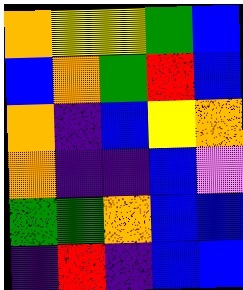[["orange", "yellow", "yellow", "green", "blue"], ["blue", "orange", "green", "red", "blue"], ["orange", "indigo", "blue", "yellow", "orange"], ["orange", "indigo", "indigo", "blue", "violet"], ["green", "green", "orange", "blue", "blue"], ["indigo", "red", "indigo", "blue", "blue"]]